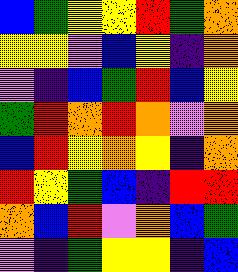[["blue", "green", "yellow", "yellow", "red", "green", "orange"], ["yellow", "yellow", "violet", "blue", "yellow", "indigo", "orange"], ["violet", "indigo", "blue", "green", "red", "blue", "yellow"], ["green", "red", "orange", "red", "orange", "violet", "orange"], ["blue", "red", "yellow", "orange", "yellow", "indigo", "orange"], ["red", "yellow", "green", "blue", "indigo", "red", "red"], ["orange", "blue", "red", "violet", "orange", "blue", "green"], ["violet", "indigo", "green", "yellow", "yellow", "indigo", "blue"]]